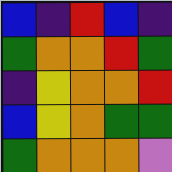[["blue", "indigo", "red", "blue", "indigo"], ["green", "orange", "orange", "red", "green"], ["indigo", "yellow", "orange", "orange", "red"], ["blue", "yellow", "orange", "green", "green"], ["green", "orange", "orange", "orange", "violet"]]